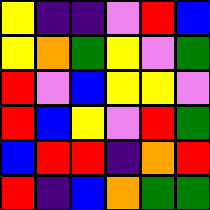[["yellow", "indigo", "indigo", "violet", "red", "blue"], ["yellow", "orange", "green", "yellow", "violet", "green"], ["red", "violet", "blue", "yellow", "yellow", "violet"], ["red", "blue", "yellow", "violet", "red", "green"], ["blue", "red", "red", "indigo", "orange", "red"], ["red", "indigo", "blue", "orange", "green", "green"]]